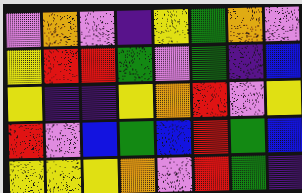[["violet", "orange", "violet", "indigo", "yellow", "green", "orange", "violet"], ["yellow", "red", "red", "green", "violet", "green", "indigo", "blue"], ["yellow", "indigo", "indigo", "yellow", "orange", "red", "violet", "yellow"], ["red", "violet", "blue", "green", "blue", "red", "green", "blue"], ["yellow", "yellow", "yellow", "orange", "violet", "red", "green", "indigo"]]